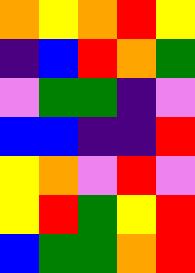[["orange", "yellow", "orange", "red", "yellow"], ["indigo", "blue", "red", "orange", "green"], ["violet", "green", "green", "indigo", "violet"], ["blue", "blue", "indigo", "indigo", "red"], ["yellow", "orange", "violet", "red", "violet"], ["yellow", "red", "green", "yellow", "red"], ["blue", "green", "green", "orange", "red"]]